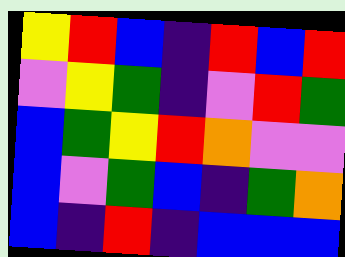[["yellow", "red", "blue", "indigo", "red", "blue", "red"], ["violet", "yellow", "green", "indigo", "violet", "red", "green"], ["blue", "green", "yellow", "red", "orange", "violet", "violet"], ["blue", "violet", "green", "blue", "indigo", "green", "orange"], ["blue", "indigo", "red", "indigo", "blue", "blue", "blue"]]